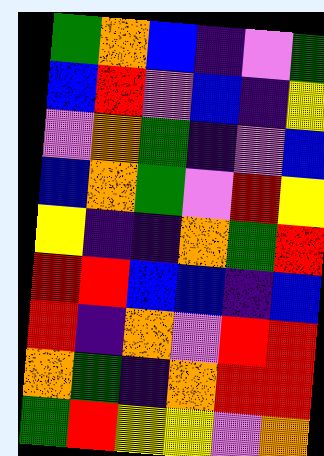[["green", "orange", "blue", "indigo", "violet", "green"], ["blue", "red", "violet", "blue", "indigo", "yellow"], ["violet", "orange", "green", "indigo", "violet", "blue"], ["blue", "orange", "green", "violet", "red", "yellow"], ["yellow", "indigo", "indigo", "orange", "green", "red"], ["red", "red", "blue", "blue", "indigo", "blue"], ["red", "indigo", "orange", "violet", "red", "red"], ["orange", "green", "indigo", "orange", "red", "red"], ["green", "red", "yellow", "yellow", "violet", "orange"]]